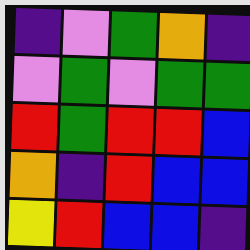[["indigo", "violet", "green", "orange", "indigo"], ["violet", "green", "violet", "green", "green"], ["red", "green", "red", "red", "blue"], ["orange", "indigo", "red", "blue", "blue"], ["yellow", "red", "blue", "blue", "indigo"]]